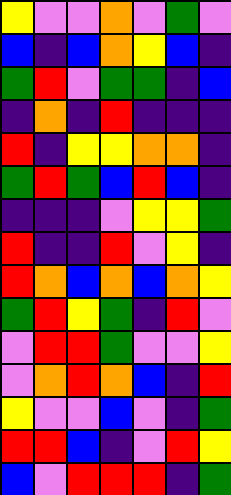[["yellow", "violet", "violet", "orange", "violet", "green", "violet"], ["blue", "indigo", "blue", "orange", "yellow", "blue", "indigo"], ["green", "red", "violet", "green", "green", "indigo", "blue"], ["indigo", "orange", "indigo", "red", "indigo", "indigo", "indigo"], ["red", "indigo", "yellow", "yellow", "orange", "orange", "indigo"], ["green", "red", "green", "blue", "red", "blue", "indigo"], ["indigo", "indigo", "indigo", "violet", "yellow", "yellow", "green"], ["red", "indigo", "indigo", "red", "violet", "yellow", "indigo"], ["red", "orange", "blue", "orange", "blue", "orange", "yellow"], ["green", "red", "yellow", "green", "indigo", "red", "violet"], ["violet", "red", "red", "green", "violet", "violet", "yellow"], ["violet", "orange", "red", "orange", "blue", "indigo", "red"], ["yellow", "violet", "violet", "blue", "violet", "indigo", "green"], ["red", "red", "blue", "indigo", "violet", "red", "yellow"], ["blue", "violet", "red", "red", "red", "indigo", "green"]]